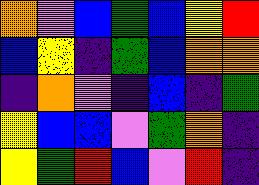[["orange", "violet", "blue", "green", "blue", "yellow", "red"], ["blue", "yellow", "indigo", "green", "blue", "orange", "orange"], ["indigo", "orange", "violet", "indigo", "blue", "indigo", "green"], ["yellow", "blue", "blue", "violet", "green", "orange", "indigo"], ["yellow", "green", "red", "blue", "violet", "red", "indigo"]]